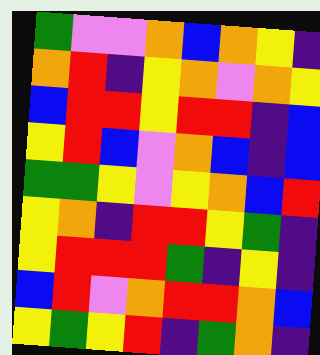[["green", "violet", "violet", "orange", "blue", "orange", "yellow", "indigo"], ["orange", "red", "indigo", "yellow", "orange", "violet", "orange", "yellow"], ["blue", "red", "red", "yellow", "red", "red", "indigo", "blue"], ["yellow", "red", "blue", "violet", "orange", "blue", "indigo", "blue"], ["green", "green", "yellow", "violet", "yellow", "orange", "blue", "red"], ["yellow", "orange", "indigo", "red", "red", "yellow", "green", "indigo"], ["yellow", "red", "red", "red", "green", "indigo", "yellow", "indigo"], ["blue", "red", "violet", "orange", "red", "red", "orange", "blue"], ["yellow", "green", "yellow", "red", "indigo", "green", "orange", "indigo"]]